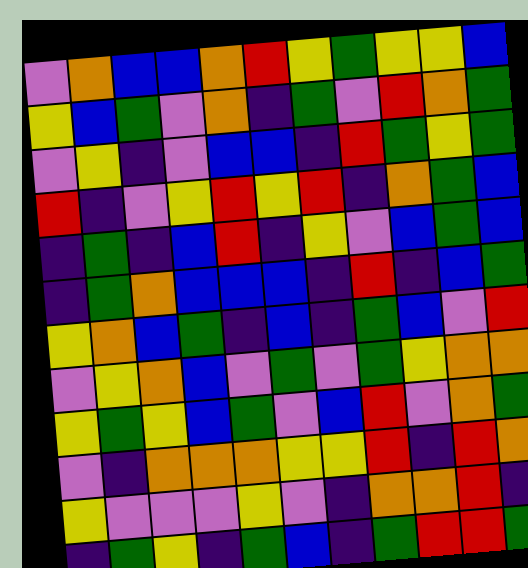[["violet", "orange", "blue", "blue", "orange", "red", "yellow", "green", "yellow", "yellow", "blue"], ["yellow", "blue", "green", "violet", "orange", "indigo", "green", "violet", "red", "orange", "green"], ["violet", "yellow", "indigo", "violet", "blue", "blue", "indigo", "red", "green", "yellow", "green"], ["red", "indigo", "violet", "yellow", "red", "yellow", "red", "indigo", "orange", "green", "blue"], ["indigo", "green", "indigo", "blue", "red", "indigo", "yellow", "violet", "blue", "green", "blue"], ["indigo", "green", "orange", "blue", "blue", "blue", "indigo", "red", "indigo", "blue", "green"], ["yellow", "orange", "blue", "green", "indigo", "blue", "indigo", "green", "blue", "violet", "red"], ["violet", "yellow", "orange", "blue", "violet", "green", "violet", "green", "yellow", "orange", "orange"], ["yellow", "green", "yellow", "blue", "green", "violet", "blue", "red", "violet", "orange", "green"], ["violet", "indigo", "orange", "orange", "orange", "yellow", "yellow", "red", "indigo", "red", "orange"], ["yellow", "violet", "violet", "violet", "yellow", "violet", "indigo", "orange", "orange", "red", "indigo"], ["indigo", "green", "yellow", "indigo", "green", "blue", "indigo", "green", "red", "red", "green"]]